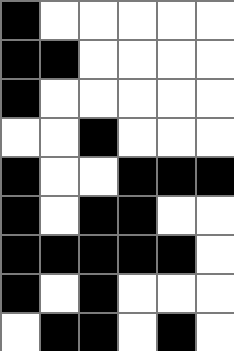[["black", "white", "white", "white", "white", "white"], ["black", "black", "white", "white", "white", "white"], ["black", "white", "white", "white", "white", "white"], ["white", "white", "black", "white", "white", "white"], ["black", "white", "white", "black", "black", "black"], ["black", "white", "black", "black", "white", "white"], ["black", "black", "black", "black", "black", "white"], ["black", "white", "black", "white", "white", "white"], ["white", "black", "black", "white", "black", "white"]]